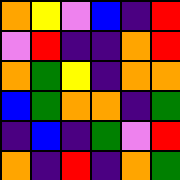[["orange", "yellow", "violet", "blue", "indigo", "red"], ["violet", "red", "indigo", "indigo", "orange", "red"], ["orange", "green", "yellow", "indigo", "orange", "orange"], ["blue", "green", "orange", "orange", "indigo", "green"], ["indigo", "blue", "indigo", "green", "violet", "red"], ["orange", "indigo", "red", "indigo", "orange", "green"]]